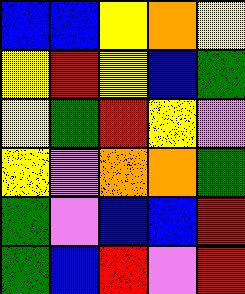[["blue", "blue", "yellow", "orange", "yellow"], ["yellow", "red", "yellow", "blue", "green"], ["yellow", "green", "red", "yellow", "violet"], ["yellow", "violet", "orange", "orange", "green"], ["green", "violet", "blue", "blue", "red"], ["green", "blue", "red", "violet", "red"]]